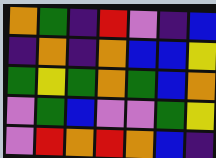[["orange", "green", "indigo", "red", "violet", "indigo", "blue"], ["indigo", "orange", "indigo", "orange", "blue", "blue", "yellow"], ["green", "yellow", "green", "orange", "green", "blue", "orange"], ["violet", "green", "blue", "violet", "violet", "green", "yellow"], ["violet", "red", "orange", "red", "orange", "blue", "indigo"]]